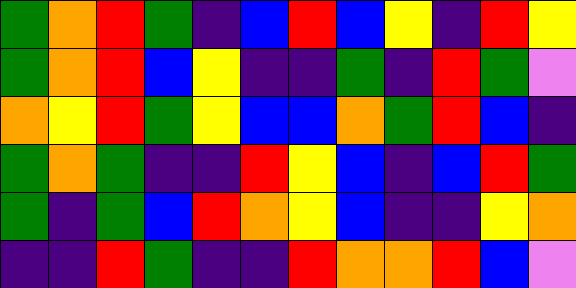[["green", "orange", "red", "green", "indigo", "blue", "red", "blue", "yellow", "indigo", "red", "yellow"], ["green", "orange", "red", "blue", "yellow", "indigo", "indigo", "green", "indigo", "red", "green", "violet"], ["orange", "yellow", "red", "green", "yellow", "blue", "blue", "orange", "green", "red", "blue", "indigo"], ["green", "orange", "green", "indigo", "indigo", "red", "yellow", "blue", "indigo", "blue", "red", "green"], ["green", "indigo", "green", "blue", "red", "orange", "yellow", "blue", "indigo", "indigo", "yellow", "orange"], ["indigo", "indigo", "red", "green", "indigo", "indigo", "red", "orange", "orange", "red", "blue", "violet"]]